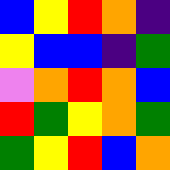[["blue", "yellow", "red", "orange", "indigo"], ["yellow", "blue", "blue", "indigo", "green"], ["violet", "orange", "red", "orange", "blue"], ["red", "green", "yellow", "orange", "green"], ["green", "yellow", "red", "blue", "orange"]]